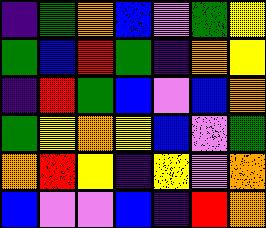[["indigo", "green", "orange", "blue", "violet", "green", "yellow"], ["green", "blue", "red", "green", "indigo", "orange", "yellow"], ["indigo", "red", "green", "blue", "violet", "blue", "orange"], ["green", "yellow", "orange", "yellow", "blue", "violet", "green"], ["orange", "red", "yellow", "indigo", "yellow", "violet", "orange"], ["blue", "violet", "violet", "blue", "indigo", "red", "orange"]]